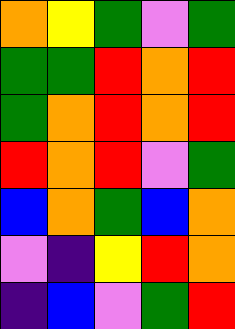[["orange", "yellow", "green", "violet", "green"], ["green", "green", "red", "orange", "red"], ["green", "orange", "red", "orange", "red"], ["red", "orange", "red", "violet", "green"], ["blue", "orange", "green", "blue", "orange"], ["violet", "indigo", "yellow", "red", "orange"], ["indigo", "blue", "violet", "green", "red"]]